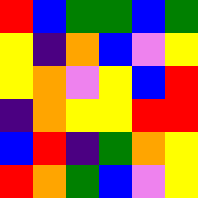[["red", "blue", "green", "green", "blue", "green"], ["yellow", "indigo", "orange", "blue", "violet", "yellow"], ["yellow", "orange", "violet", "yellow", "blue", "red"], ["indigo", "orange", "yellow", "yellow", "red", "red"], ["blue", "red", "indigo", "green", "orange", "yellow"], ["red", "orange", "green", "blue", "violet", "yellow"]]